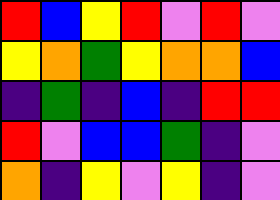[["red", "blue", "yellow", "red", "violet", "red", "violet"], ["yellow", "orange", "green", "yellow", "orange", "orange", "blue"], ["indigo", "green", "indigo", "blue", "indigo", "red", "red"], ["red", "violet", "blue", "blue", "green", "indigo", "violet"], ["orange", "indigo", "yellow", "violet", "yellow", "indigo", "violet"]]